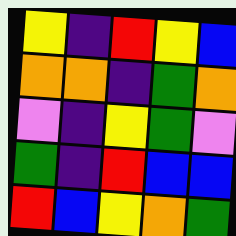[["yellow", "indigo", "red", "yellow", "blue"], ["orange", "orange", "indigo", "green", "orange"], ["violet", "indigo", "yellow", "green", "violet"], ["green", "indigo", "red", "blue", "blue"], ["red", "blue", "yellow", "orange", "green"]]